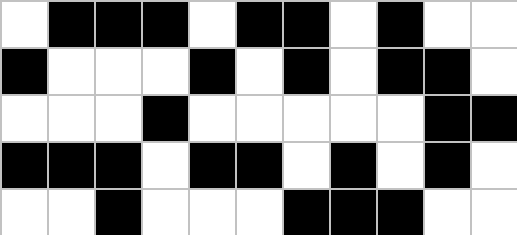[["white", "black", "black", "black", "white", "black", "black", "white", "black", "white", "white"], ["black", "white", "white", "white", "black", "white", "black", "white", "black", "black", "white"], ["white", "white", "white", "black", "white", "white", "white", "white", "white", "black", "black"], ["black", "black", "black", "white", "black", "black", "white", "black", "white", "black", "white"], ["white", "white", "black", "white", "white", "white", "black", "black", "black", "white", "white"]]